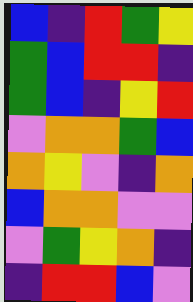[["blue", "indigo", "red", "green", "yellow"], ["green", "blue", "red", "red", "indigo"], ["green", "blue", "indigo", "yellow", "red"], ["violet", "orange", "orange", "green", "blue"], ["orange", "yellow", "violet", "indigo", "orange"], ["blue", "orange", "orange", "violet", "violet"], ["violet", "green", "yellow", "orange", "indigo"], ["indigo", "red", "red", "blue", "violet"]]